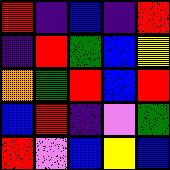[["red", "indigo", "blue", "indigo", "red"], ["indigo", "red", "green", "blue", "yellow"], ["orange", "green", "red", "blue", "red"], ["blue", "red", "indigo", "violet", "green"], ["red", "violet", "blue", "yellow", "blue"]]